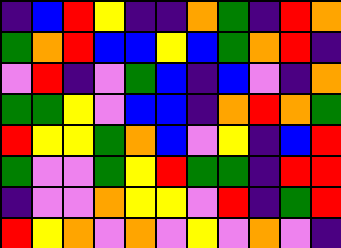[["indigo", "blue", "red", "yellow", "indigo", "indigo", "orange", "green", "indigo", "red", "orange"], ["green", "orange", "red", "blue", "blue", "yellow", "blue", "green", "orange", "red", "indigo"], ["violet", "red", "indigo", "violet", "green", "blue", "indigo", "blue", "violet", "indigo", "orange"], ["green", "green", "yellow", "violet", "blue", "blue", "indigo", "orange", "red", "orange", "green"], ["red", "yellow", "yellow", "green", "orange", "blue", "violet", "yellow", "indigo", "blue", "red"], ["green", "violet", "violet", "green", "yellow", "red", "green", "green", "indigo", "red", "red"], ["indigo", "violet", "violet", "orange", "yellow", "yellow", "violet", "red", "indigo", "green", "red"], ["red", "yellow", "orange", "violet", "orange", "violet", "yellow", "violet", "orange", "violet", "indigo"]]